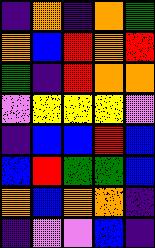[["indigo", "orange", "indigo", "orange", "green"], ["orange", "blue", "red", "orange", "red"], ["green", "indigo", "red", "orange", "orange"], ["violet", "yellow", "yellow", "yellow", "violet"], ["indigo", "blue", "blue", "red", "blue"], ["blue", "red", "green", "green", "blue"], ["orange", "blue", "orange", "orange", "indigo"], ["indigo", "violet", "violet", "blue", "indigo"]]